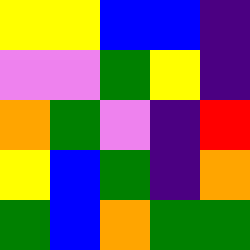[["yellow", "yellow", "blue", "blue", "indigo"], ["violet", "violet", "green", "yellow", "indigo"], ["orange", "green", "violet", "indigo", "red"], ["yellow", "blue", "green", "indigo", "orange"], ["green", "blue", "orange", "green", "green"]]